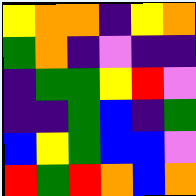[["yellow", "orange", "orange", "indigo", "yellow", "orange"], ["green", "orange", "indigo", "violet", "indigo", "indigo"], ["indigo", "green", "green", "yellow", "red", "violet"], ["indigo", "indigo", "green", "blue", "indigo", "green"], ["blue", "yellow", "green", "blue", "blue", "violet"], ["red", "green", "red", "orange", "blue", "orange"]]